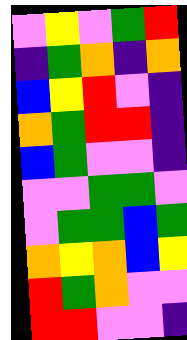[["violet", "yellow", "violet", "green", "red"], ["indigo", "green", "orange", "indigo", "orange"], ["blue", "yellow", "red", "violet", "indigo"], ["orange", "green", "red", "red", "indigo"], ["blue", "green", "violet", "violet", "indigo"], ["violet", "violet", "green", "green", "violet"], ["violet", "green", "green", "blue", "green"], ["orange", "yellow", "orange", "blue", "yellow"], ["red", "green", "orange", "violet", "violet"], ["red", "red", "violet", "violet", "indigo"]]